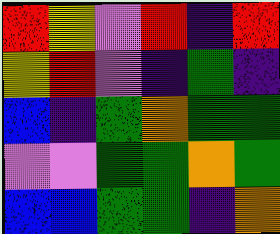[["red", "yellow", "violet", "red", "indigo", "red"], ["yellow", "red", "violet", "indigo", "green", "indigo"], ["blue", "indigo", "green", "orange", "green", "green"], ["violet", "violet", "green", "green", "orange", "green"], ["blue", "blue", "green", "green", "indigo", "orange"]]